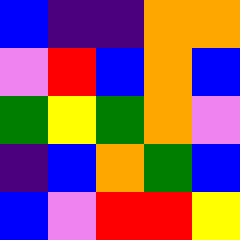[["blue", "indigo", "indigo", "orange", "orange"], ["violet", "red", "blue", "orange", "blue"], ["green", "yellow", "green", "orange", "violet"], ["indigo", "blue", "orange", "green", "blue"], ["blue", "violet", "red", "red", "yellow"]]